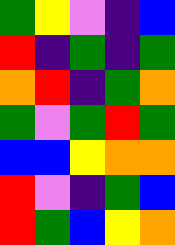[["green", "yellow", "violet", "indigo", "blue"], ["red", "indigo", "green", "indigo", "green"], ["orange", "red", "indigo", "green", "orange"], ["green", "violet", "green", "red", "green"], ["blue", "blue", "yellow", "orange", "orange"], ["red", "violet", "indigo", "green", "blue"], ["red", "green", "blue", "yellow", "orange"]]